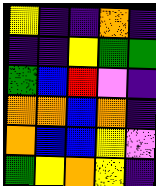[["yellow", "indigo", "indigo", "orange", "indigo"], ["indigo", "indigo", "yellow", "green", "green"], ["green", "blue", "red", "violet", "indigo"], ["orange", "orange", "blue", "orange", "indigo"], ["orange", "blue", "blue", "yellow", "violet"], ["green", "yellow", "orange", "yellow", "indigo"]]